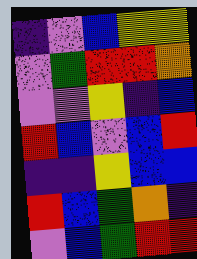[["indigo", "violet", "blue", "yellow", "yellow"], ["violet", "green", "red", "red", "orange"], ["violet", "violet", "yellow", "indigo", "blue"], ["red", "blue", "violet", "blue", "red"], ["indigo", "indigo", "yellow", "blue", "blue"], ["red", "blue", "green", "orange", "indigo"], ["violet", "blue", "green", "red", "red"]]